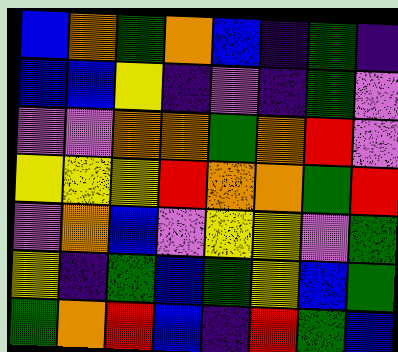[["blue", "orange", "green", "orange", "blue", "indigo", "green", "indigo"], ["blue", "blue", "yellow", "indigo", "violet", "indigo", "green", "violet"], ["violet", "violet", "orange", "orange", "green", "orange", "red", "violet"], ["yellow", "yellow", "yellow", "red", "orange", "orange", "green", "red"], ["violet", "orange", "blue", "violet", "yellow", "yellow", "violet", "green"], ["yellow", "indigo", "green", "blue", "green", "yellow", "blue", "green"], ["green", "orange", "red", "blue", "indigo", "red", "green", "blue"]]